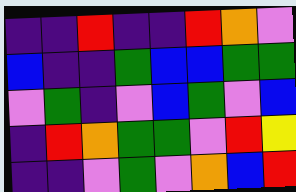[["indigo", "indigo", "red", "indigo", "indigo", "red", "orange", "violet"], ["blue", "indigo", "indigo", "green", "blue", "blue", "green", "green"], ["violet", "green", "indigo", "violet", "blue", "green", "violet", "blue"], ["indigo", "red", "orange", "green", "green", "violet", "red", "yellow"], ["indigo", "indigo", "violet", "green", "violet", "orange", "blue", "red"]]